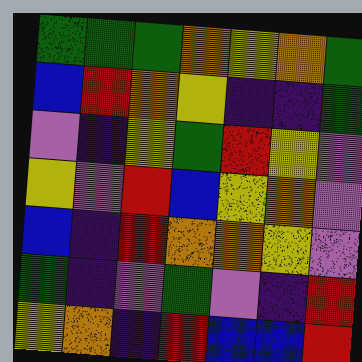[["green", "green", "green", "orange", "yellow", "orange", "green"], ["blue", "red", "orange", "yellow", "indigo", "indigo", "green"], ["violet", "indigo", "yellow", "green", "red", "yellow", "violet"], ["yellow", "violet", "red", "blue", "yellow", "orange", "violet"], ["blue", "indigo", "red", "orange", "orange", "yellow", "violet"], ["green", "indigo", "violet", "green", "violet", "indigo", "red"], ["yellow", "orange", "indigo", "red", "blue", "blue", "red"]]